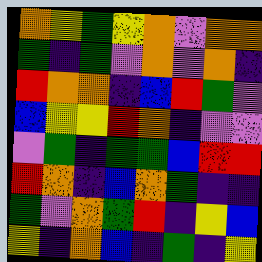[["orange", "yellow", "green", "yellow", "orange", "violet", "orange", "orange"], ["green", "indigo", "green", "violet", "orange", "violet", "orange", "indigo"], ["red", "orange", "orange", "indigo", "blue", "red", "green", "violet"], ["blue", "yellow", "yellow", "red", "orange", "indigo", "violet", "violet"], ["violet", "green", "indigo", "green", "green", "blue", "red", "red"], ["red", "orange", "indigo", "blue", "orange", "green", "indigo", "indigo"], ["green", "violet", "orange", "green", "red", "indigo", "yellow", "blue"], ["yellow", "indigo", "orange", "blue", "indigo", "green", "indigo", "yellow"]]